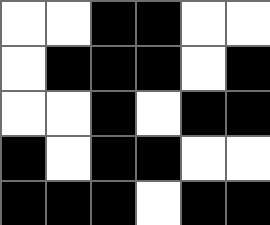[["white", "white", "black", "black", "white", "white"], ["white", "black", "black", "black", "white", "black"], ["white", "white", "black", "white", "black", "black"], ["black", "white", "black", "black", "white", "white"], ["black", "black", "black", "white", "black", "black"]]